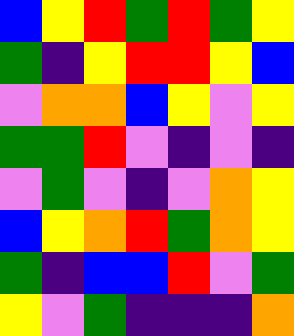[["blue", "yellow", "red", "green", "red", "green", "yellow"], ["green", "indigo", "yellow", "red", "red", "yellow", "blue"], ["violet", "orange", "orange", "blue", "yellow", "violet", "yellow"], ["green", "green", "red", "violet", "indigo", "violet", "indigo"], ["violet", "green", "violet", "indigo", "violet", "orange", "yellow"], ["blue", "yellow", "orange", "red", "green", "orange", "yellow"], ["green", "indigo", "blue", "blue", "red", "violet", "green"], ["yellow", "violet", "green", "indigo", "indigo", "indigo", "orange"]]